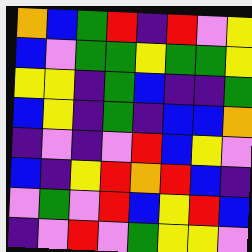[["orange", "blue", "green", "red", "indigo", "red", "violet", "yellow"], ["blue", "violet", "green", "green", "yellow", "green", "green", "yellow"], ["yellow", "yellow", "indigo", "green", "blue", "indigo", "indigo", "green"], ["blue", "yellow", "indigo", "green", "indigo", "blue", "blue", "orange"], ["indigo", "violet", "indigo", "violet", "red", "blue", "yellow", "violet"], ["blue", "indigo", "yellow", "red", "orange", "red", "blue", "indigo"], ["violet", "green", "violet", "red", "blue", "yellow", "red", "blue"], ["indigo", "violet", "red", "violet", "green", "yellow", "yellow", "violet"]]